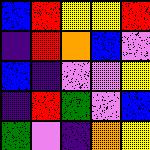[["blue", "red", "yellow", "yellow", "red"], ["indigo", "red", "orange", "blue", "violet"], ["blue", "indigo", "violet", "violet", "yellow"], ["indigo", "red", "green", "violet", "blue"], ["green", "violet", "indigo", "orange", "yellow"]]